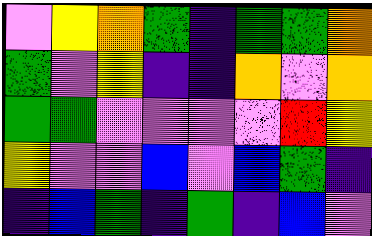[["violet", "yellow", "orange", "green", "indigo", "green", "green", "orange"], ["green", "violet", "yellow", "indigo", "indigo", "orange", "violet", "orange"], ["green", "green", "violet", "violet", "violet", "violet", "red", "yellow"], ["yellow", "violet", "violet", "blue", "violet", "blue", "green", "indigo"], ["indigo", "blue", "green", "indigo", "green", "indigo", "blue", "violet"]]